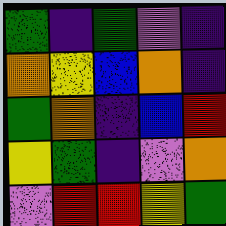[["green", "indigo", "green", "violet", "indigo"], ["orange", "yellow", "blue", "orange", "indigo"], ["green", "orange", "indigo", "blue", "red"], ["yellow", "green", "indigo", "violet", "orange"], ["violet", "red", "red", "yellow", "green"]]